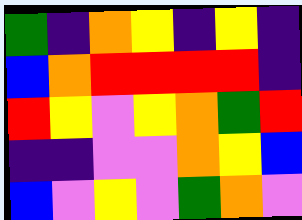[["green", "indigo", "orange", "yellow", "indigo", "yellow", "indigo"], ["blue", "orange", "red", "red", "red", "red", "indigo"], ["red", "yellow", "violet", "yellow", "orange", "green", "red"], ["indigo", "indigo", "violet", "violet", "orange", "yellow", "blue"], ["blue", "violet", "yellow", "violet", "green", "orange", "violet"]]